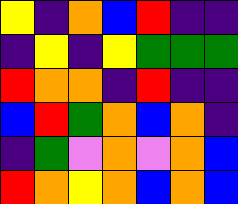[["yellow", "indigo", "orange", "blue", "red", "indigo", "indigo"], ["indigo", "yellow", "indigo", "yellow", "green", "green", "green"], ["red", "orange", "orange", "indigo", "red", "indigo", "indigo"], ["blue", "red", "green", "orange", "blue", "orange", "indigo"], ["indigo", "green", "violet", "orange", "violet", "orange", "blue"], ["red", "orange", "yellow", "orange", "blue", "orange", "blue"]]